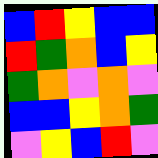[["blue", "red", "yellow", "blue", "blue"], ["red", "green", "orange", "blue", "yellow"], ["green", "orange", "violet", "orange", "violet"], ["blue", "blue", "yellow", "orange", "green"], ["violet", "yellow", "blue", "red", "violet"]]